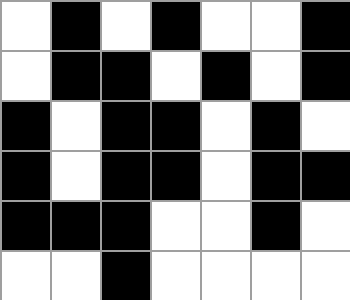[["white", "black", "white", "black", "white", "white", "black"], ["white", "black", "black", "white", "black", "white", "black"], ["black", "white", "black", "black", "white", "black", "white"], ["black", "white", "black", "black", "white", "black", "black"], ["black", "black", "black", "white", "white", "black", "white"], ["white", "white", "black", "white", "white", "white", "white"]]